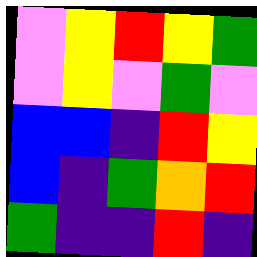[["violet", "yellow", "red", "yellow", "green"], ["violet", "yellow", "violet", "green", "violet"], ["blue", "blue", "indigo", "red", "yellow"], ["blue", "indigo", "green", "orange", "red"], ["green", "indigo", "indigo", "red", "indigo"]]